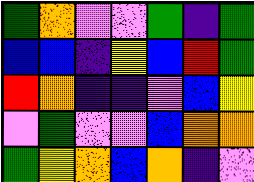[["green", "orange", "violet", "violet", "green", "indigo", "green"], ["blue", "blue", "indigo", "yellow", "blue", "red", "green"], ["red", "orange", "indigo", "indigo", "violet", "blue", "yellow"], ["violet", "green", "violet", "violet", "blue", "orange", "orange"], ["green", "yellow", "orange", "blue", "orange", "indigo", "violet"]]